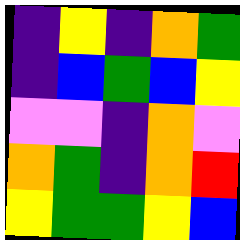[["indigo", "yellow", "indigo", "orange", "green"], ["indigo", "blue", "green", "blue", "yellow"], ["violet", "violet", "indigo", "orange", "violet"], ["orange", "green", "indigo", "orange", "red"], ["yellow", "green", "green", "yellow", "blue"]]